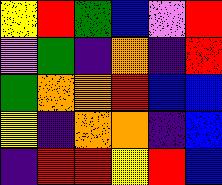[["yellow", "red", "green", "blue", "violet", "red"], ["violet", "green", "indigo", "orange", "indigo", "red"], ["green", "orange", "orange", "red", "blue", "blue"], ["yellow", "indigo", "orange", "orange", "indigo", "blue"], ["indigo", "red", "red", "yellow", "red", "blue"]]